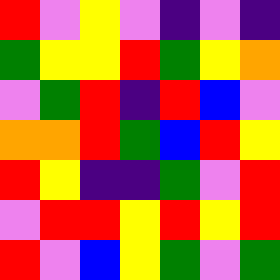[["red", "violet", "yellow", "violet", "indigo", "violet", "indigo"], ["green", "yellow", "yellow", "red", "green", "yellow", "orange"], ["violet", "green", "red", "indigo", "red", "blue", "violet"], ["orange", "orange", "red", "green", "blue", "red", "yellow"], ["red", "yellow", "indigo", "indigo", "green", "violet", "red"], ["violet", "red", "red", "yellow", "red", "yellow", "red"], ["red", "violet", "blue", "yellow", "green", "violet", "green"]]